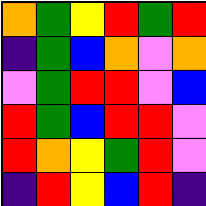[["orange", "green", "yellow", "red", "green", "red"], ["indigo", "green", "blue", "orange", "violet", "orange"], ["violet", "green", "red", "red", "violet", "blue"], ["red", "green", "blue", "red", "red", "violet"], ["red", "orange", "yellow", "green", "red", "violet"], ["indigo", "red", "yellow", "blue", "red", "indigo"]]